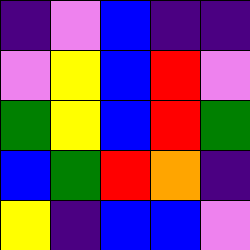[["indigo", "violet", "blue", "indigo", "indigo"], ["violet", "yellow", "blue", "red", "violet"], ["green", "yellow", "blue", "red", "green"], ["blue", "green", "red", "orange", "indigo"], ["yellow", "indigo", "blue", "blue", "violet"]]